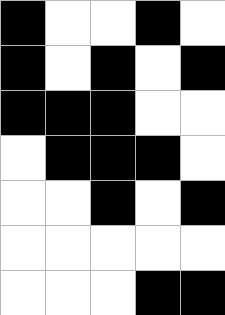[["black", "white", "white", "black", "white"], ["black", "white", "black", "white", "black"], ["black", "black", "black", "white", "white"], ["white", "black", "black", "black", "white"], ["white", "white", "black", "white", "black"], ["white", "white", "white", "white", "white"], ["white", "white", "white", "black", "black"]]